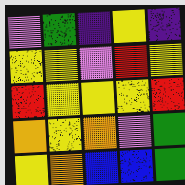[["violet", "green", "indigo", "yellow", "indigo"], ["yellow", "yellow", "violet", "red", "yellow"], ["red", "yellow", "yellow", "yellow", "red"], ["orange", "yellow", "orange", "violet", "green"], ["yellow", "orange", "blue", "blue", "green"]]